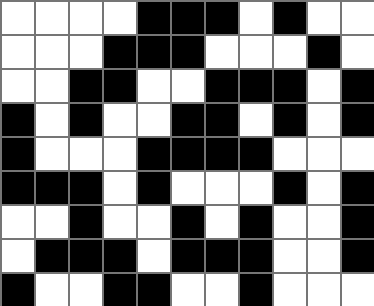[["white", "white", "white", "white", "black", "black", "black", "white", "black", "white", "white"], ["white", "white", "white", "black", "black", "black", "white", "white", "white", "black", "white"], ["white", "white", "black", "black", "white", "white", "black", "black", "black", "white", "black"], ["black", "white", "black", "white", "white", "black", "black", "white", "black", "white", "black"], ["black", "white", "white", "white", "black", "black", "black", "black", "white", "white", "white"], ["black", "black", "black", "white", "black", "white", "white", "white", "black", "white", "black"], ["white", "white", "black", "white", "white", "black", "white", "black", "white", "white", "black"], ["white", "black", "black", "black", "white", "black", "black", "black", "white", "white", "black"], ["black", "white", "white", "black", "black", "white", "white", "black", "white", "white", "white"]]